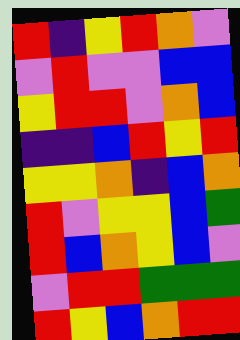[["red", "indigo", "yellow", "red", "orange", "violet"], ["violet", "red", "violet", "violet", "blue", "blue"], ["yellow", "red", "red", "violet", "orange", "blue"], ["indigo", "indigo", "blue", "red", "yellow", "red"], ["yellow", "yellow", "orange", "indigo", "blue", "orange"], ["red", "violet", "yellow", "yellow", "blue", "green"], ["red", "blue", "orange", "yellow", "blue", "violet"], ["violet", "red", "red", "green", "green", "green"], ["red", "yellow", "blue", "orange", "red", "red"]]